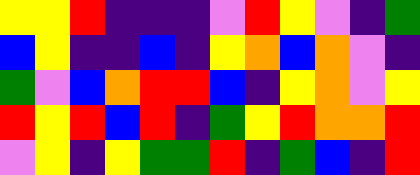[["yellow", "yellow", "red", "indigo", "indigo", "indigo", "violet", "red", "yellow", "violet", "indigo", "green"], ["blue", "yellow", "indigo", "indigo", "blue", "indigo", "yellow", "orange", "blue", "orange", "violet", "indigo"], ["green", "violet", "blue", "orange", "red", "red", "blue", "indigo", "yellow", "orange", "violet", "yellow"], ["red", "yellow", "red", "blue", "red", "indigo", "green", "yellow", "red", "orange", "orange", "red"], ["violet", "yellow", "indigo", "yellow", "green", "green", "red", "indigo", "green", "blue", "indigo", "red"]]